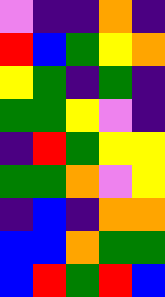[["violet", "indigo", "indigo", "orange", "indigo"], ["red", "blue", "green", "yellow", "orange"], ["yellow", "green", "indigo", "green", "indigo"], ["green", "green", "yellow", "violet", "indigo"], ["indigo", "red", "green", "yellow", "yellow"], ["green", "green", "orange", "violet", "yellow"], ["indigo", "blue", "indigo", "orange", "orange"], ["blue", "blue", "orange", "green", "green"], ["blue", "red", "green", "red", "blue"]]